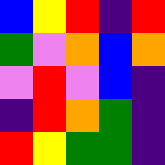[["blue", "yellow", "red", "indigo", "red"], ["green", "violet", "orange", "blue", "orange"], ["violet", "red", "violet", "blue", "indigo"], ["indigo", "red", "orange", "green", "indigo"], ["red", "yellow", "green", "green", "indigo"]]